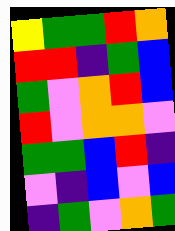[["yellow", "green", "green", "red", "orange"], ["red", "red", "indigo", "green", "blue"], ["green", "violet", "orange", "red", "blue"], ["red", "violet", "orange", "orange", "violet"], ["green", "green", "blue", "red", "indigo"], ["violet", "indigo", "blue", "violet", "blue"], ["indigo", "green", "violet", "orange", "green"]]